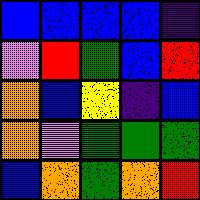[["blue", "blue", "blue", "blue", "indigo"], ["violet", "red", "green", "blue", "red"], ["orange", "blue", "yellow", "indigo", "blue"], ["orange", "violet", "green", "green", "green"], ["blue", "orange", "green", "orange", "red"]]